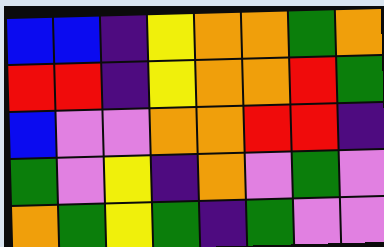[["blue", "blue", "indigo", "yellow", "orange", "orange", "green", "orange"], ["red", "red", "indigo", "yellow", "orange", "orange", "red", "green"], ["blue", "violet", "violet", "orange", "orange", "red", "red", "indigo"], ["green", "violet", "yellow", "indigo", "orange", "violet", "green", "violet"], ["orange", "green", "yellow", "green", "indigo", "green", "violet", "violet"]]